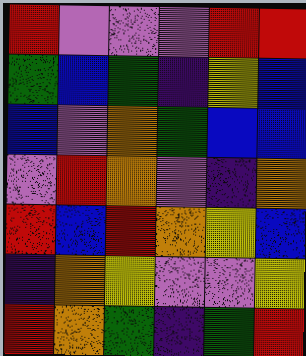[["red", "violet", "violet", "violet", "red", "red"], ["green", "blue", "green", "indigo", "yellow", "blue"], ["blue", "violet", "orange", "green", "blue", "blue"], ["violet", "red", "orange", "violet", "indigo", "orange"], ["red", "blue", "red", "orange", "yellow", "blue"], ["indigo", "orange", "yellow", "violet", "violet", "yellow"], ["red", "orange", "green", "indigo", "green", "red"]]